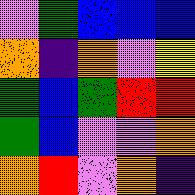[["violet", "green", "blue", "blue", "blue"], ["orange", "indigo", "orange", "violet", "yellow"], ["green", "blue", "green", "red", "red"], ["green", "blue", "violet", "violet", "orange"], ["orange", "red", "violet", "orange", "indigo"]]